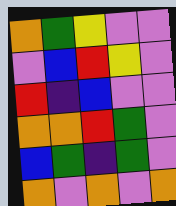[["orange", "green", "yellow", "violet", "violet"], ["violet", "blue", "red", "yellow", "violet"], ["red", "indigo", "blue", "violet", "violet"], ["orange", "orange", "red", "green", "violet"], ["blue", "green", "indigo", "green", "violet"], ["orange", "violet", "orange", "violet", "orange"]]